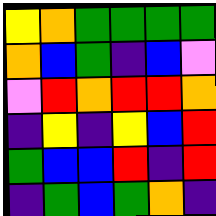[["yellow", "orange", "green", "green", "green", "green"], ["orange", "blue", "green", "indigo", "blue", "violet"], ["violet", "red", "orange", "red", "red", "orange"], ["indigo", "yellow", "indigo", "yellow", "blue", "red"], ["green", "blue", "blue", "red", "indigo", "red"], ["indigo", "green", "blue", "green", "orange", "indigo"]]